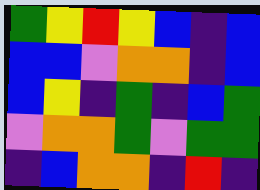[["green", "yellow", "red", "yellow", "blue", "indigo", "blue"], ["blue", "blue", "violet", "orange", "orange", "indigo", "blue"], ["blue", "yellow", "indigo", "green", "indigo", "blue", "green"], ["violet", "orange", "orange", "green", "violet", "green", "green"], ["indigo", "blue", "orange", "orange", "indigo", "red", "indigo"]]